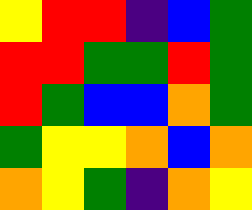[["yellow", "red", "red", "indigo", "blue", "green"], ["red", "red", "green", "green", "red", "green"], ["red", "green", "blue", "blue", "orange", "green"], ["green", "yellow", "yellow", "orange", "blue", "orange"], ["orange", "yellow", "green", "indigo", "orange", "yellow"]]